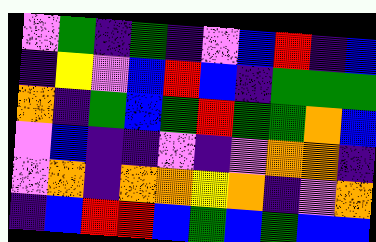[["violet", "green", "indigo", "green", "indigo", "violet", "blue", "red", "indigo", "blue"], ["indigo", "yellow", "violet", "blue", "red", "blue", "indigo", "green", "green", "green"], ["orange", "indigo", "green", "blue", "green", "red", "green", "green", "orange", "blue"], ["violet", "blue", "indigo", "indigo", "violet", "indigo", "violet", "orange", "orange", "indigo"], ["violet", "orange", "indigo", "orange", "orange", "yellow", "orange", "indigo", "violet", "orange"], ["indigo", "blue", "red", "red", "blue", "green", "blue", "green", "blue", "blue"]]